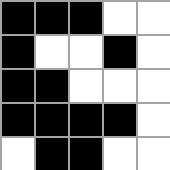[["black", "black", "black", "white", "white"], ["black", "white", "white", "black", "white"], ["black", "black", "white", "white", "white"], ["black", "black", "black", "black", "white"], ["white", "black", "black", "white", "white"]]